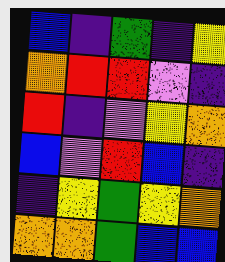[["blue", "indigo", "green", "indigo", "yellow"], ["orange", "red", "red", "violet", "indigo"], ["red", "indigo", "violet", "yellow", "orange"], ["blue", "violet", "red", "blue", "indigo"], ["indigo", "yellow", "green", "yellow", "orange"], ["orange", "orange", "green", "blue", "blue"]]